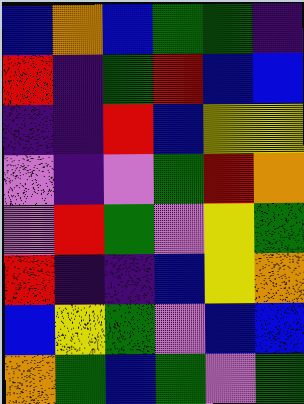[["blue", "orange", "blue", "green", "green", "indigo"], ["red", "indigo", "green", "red", "blue", "blue"], ["indigo", "indigo", "red", "blue", "yellow", "yellow"], ["violet", "indigo", "violet", "green", "red", "orange"], ["violet", "red", "green", "violet", "yellow", "green"], ["red", "indigo", "indigo", "blue", "yellow", "orange"], ["blue", "yellow", "green", "violet", "blue", "blue"], ["orange", "green", "blue", "green", "violet", "green"]]